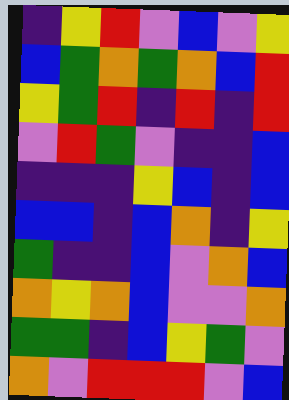[["indigo", "yellow", "red", "violet", "blue", "violet", "yellow"], ["blue", "green", "orange", "green", "orange", "blue", "red"], ["yellow", "green", "red", "indigo", "red", "indigo", "red"], ["violet", "red", "green", "violet", "indigo", "indigo", "blue"], ["indigo", "indigo", "indigo", "yellow", "blue", "indigo", "blue"], ["blue", "blue", "indigo", "blue", "orange", "indigo", "yellow"], ["green", "indigo", "indigo", "blue", "violet", "orange", "blue"], ["orange", "yellow", "orange", "blue", "violet", "violet", "orange"], ["green", "green", "indigo", "blue", "yellow", "green", "violet"], ["orange", "violet", "red", "red", "red", "violet", "blue"]]